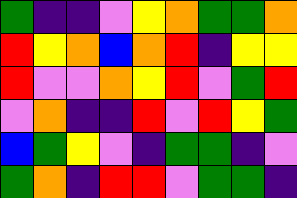[["green", "indigo", "indigo", "violet", "yellow", "orange", "green", "green", "orange"], ["red", "yellow", "orange", "blue", "orange", "red", "indigo", "yellow", "yellow"], ["red", "violet", "violet", "orange", "yellow", "red", "violet", "green", "red"], ["violet", "orange", "indigo", "indigo", "red", "violet", "red", "yellow", "green"], ["blue", "green", "yellow", "violet", "indigo", "green", "green", "indigo", "violet"], ["green", "orange", "indigo", "red", "red", "violet", "green", "green", "indigo"]]